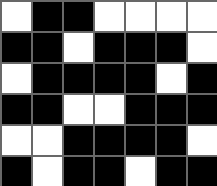[["white", "black", "black", "white", "white", "white", "white"], ["black", "black", "white", "black", "black", "black", "white"], ["white", "black", "black", "black", "black", "white", "black"], ["black", "black", "white", "white", "black", "black", "black"], ["white", "white", "black", "black", "black", "black", "white"], ["black", "white", "black", "black", "white", "black", "black"]]